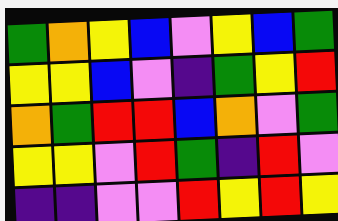[["green", "orange", "yellow", "blue", "violet", "yellow", "blue", "green"], ["yellow", "yellow", "blue", "violet", "indigo", "green", "yellow", "red"], ["orange", "green", "red", "red", "blue", "orange", "violet", "green"], ["yellow", "yellow", "violet", "red", "green", "indigo", "red", "violet"], ["indigo", "indigo", "violet", "violet", "red", "yellow", "red", "yellow"]]